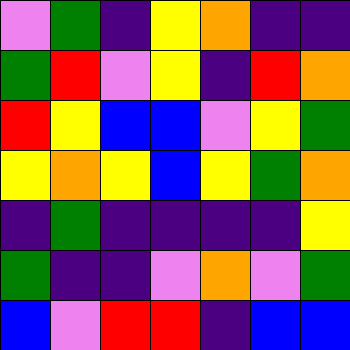[["violet", "green", "indigo", "yellow", "orange", "indigo", "indigo"], ["green", "red", "violet", "yellow", "indigo", "red", "orange"], ["red", "yellow", "blue", "blue", "violet", "yellow", "green"], ["yellow", "orange", "yellow", "blue", "yellow", "green", "orange"], ["indigo", "green", "indigo", "indigo", "indigo", "indigo", "yellow"], ["green", "indigo", "indigo", "violet", "orange", "violet", "green"], ["blue", "violet", "red", "red", "indigo", "blue", "blue"]]